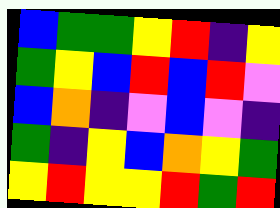[["blue", "green", "green", "yellow", "red", "indigo", "yellow"], ["green", "yellow", "blue", "red", "blue", "red", "violet"], ["blue", "orange", "indigo", "violet", "blue", "violet", "indigo"], ["green", "indigo", "yellow", "blue", "orange", "yellow", "green"], ["yellow", "red", "yellow", "yellow", "red", "green", "red"]]